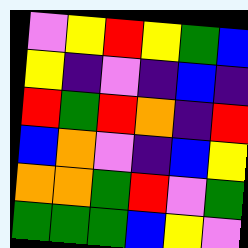[["violet", "yellow", "red", "yellow", "green", "blue"], ["yellow", "indigo", "violet", "indigo", "blue", "indigo"], ["red", "green", "red", "orange", "indigo", "red"], ["blue", "orange", "violet", "indigo", "blue", "yellow"], ["orange", "orange", "green", "red", "violet", "green"], ["green", "green", "green", "blue", "yellow", "violet"]]